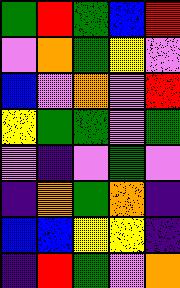[["green", "red", "green", "blue", "red"], ["violet", "orange", "green", "yellow", "violet"], ["blue", "violet", "orange", "violet", "red"], ["yellow", "green", "green", "violet", "green"], ["violet", "indigo", "violet", "green", "violet"], ["indigo", "orange", "green", "orange", "indigo"], ["blue", "blue", "yellow", "yellow", "indigo"], ["indigo", "red", "green", "violet", "orange"]]